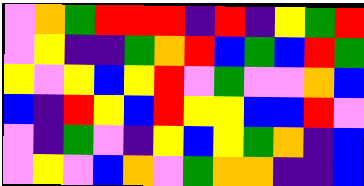[["violet", "orange", "green", "red", "red", "red", "indigo", "red", "indigo", "yellow", "green", "red"], ["violet", "yellow", "indigo", "indigo", "green", "orange", "red", "blue", "green", "blue", "red", "green"], ["yellow", "violet", "yellow", "blue", "yellow", "red", "violet", "green", "violet", "violet", "orange", "blue"], ["blue", "indigo", "red", "yellow", "blue", "red", "yellow", "yellow", "blue", "blue", "red", "violet"], ["violet", "indigo", "green", "violet", "indigo", "yellow", "blue", "yellow", "green", "orange", "indigo", "blue"], ["violet", "yellow", "violet", "blue", "orange", "violet", "green", "orange", "orange", "indigo", "indigo", "blue"]]